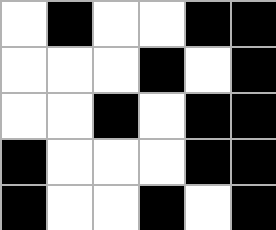[["white", "black", "white", "white", "black", "black"], ["white", "white", "white", "black", "white", "black"], ["white", "white", "black", "white", "black", "black"], ["black", "white", "white", "white", "black", "black"], ["black", "white", "white", "black", "white", "black"]]